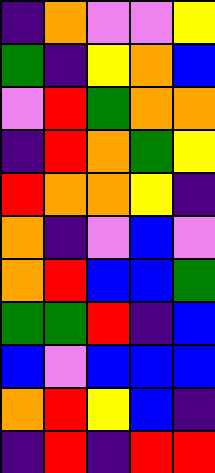[["indigo", "orange", "violet", "violet", "yellow"], ["green", "indigo", "yellow", "orange", "blue"], ["violet", "red", "green", "orange", "orange"], ["indigo", "red", "orange", "green", "yellow"], ["red", "orange", "orange", "yellow", "indigo"], ["orange", "indigo", "violet", "blue", "violet"], ["orange", "red", "blue", "blue", "green"], ["green", "green", "red", "indigo", "blue"], ["blue", "violet", "blue", "blue", "blue"], ["orange", "red", "yellow", "blue", "indigo"], ["indigo", "red", "indigo", "red", "red"]]